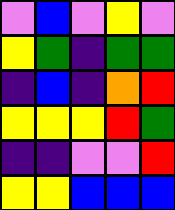[["violet", "blue", "violet", "yellow", "violet"], ["yellow", "green", "indigo", "green", "green"], ["indigo", "blue", "indigo", "orange", "red"], ["yellow", "yellow", "yellow", "red", "green"], ["indigo", "indigo", "violet", "violet", "red"], ["yellow", "yellow", "blue", "blue", "blue"]]